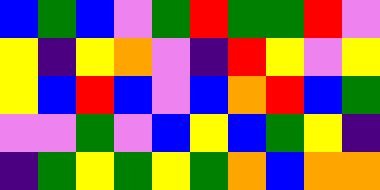[["blue", "green", "blue", "violet", "green", "red", "green", "green", "red", "violet"], ["yellow", "indigo", "yellow", "orange", "violet", "indigo", "red", "yellow", "violet", "yellow"], ["yellow", "blue", "red", "blue", "violet", "blue", "orange", "red", "blue", "green"], ["violet", "violet", "green", "violet", "blue", "yellow", "blue", "green", "yellow", "indigo"], ["indigo", "green", "yellow", "green", "yellow", "green", "orange", "blue", "orange", "orange"]]